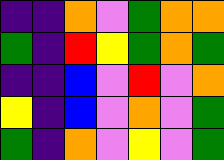[["indigo", "indigo", "orange", "violet", "green", "orange", "orange"], ["green", "indigo", "red", "yellow", "green", "orange", "green"], ["indigo", "indigo", "blue", "violet", "red", "violet", "orange"], ["yellow", "indigo", "blue", "violet", "orange", "violet", "green"], ["green", "indigo", "orange", "violet", "yellow", "violet", "green"]]